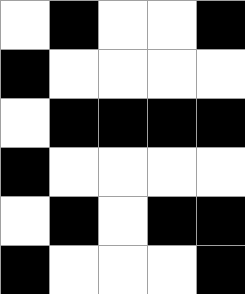[["white", "black", "white", "white", "black"], ["black", "white", "white", "white", "white"], ["white", "black", "black", "black", "black"], ["black", "white", "white", "white", "white"], ["white", "black", "white", "black", "black"], ["black", "white", "white", "white", "black"]]